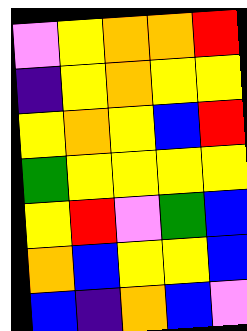[["violet", "yellow", "orange", "orange", "red"], ["indigo", "yellow", "orange", "yellow", "yellow"], ["yellow", "orange", "yellow", "blue", "red"], ["green", "yellow", "yellow", "yellow", "yellow"], ["yellow", "red", "violet", "green", "blue"], ["orange", "blue", "yellow", "yellow", "blue"], ["blue", "indigo", "orange", "blue", "violet"]]